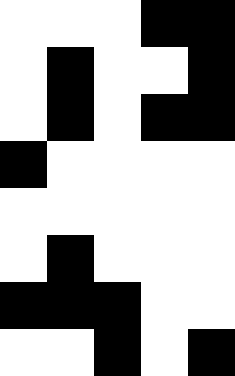[["white", "white", "white", "black", "black"], ["white", "black", "white", "white", "black"], ["white", "black", "white", "black", "black"], ["black", "white", "white", "white", "white"], ["white", "white", "white", "white", "white"], ["white", "black", "white", "white", "white"], ["black", "black", "black", "white", "white"], ["white", "white", "black", "white", "black"]]